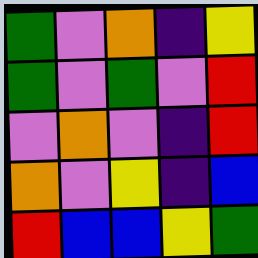[["green", "violet", "orange", "indigo", "yellow"], ["green", "violet", "green", "violet", "red"], ["violet", "orange", "violet", "indigo", "red"], ["orange", "violet", "yellow", "indigo", "blue"], ["red", "blue", "blue", "yellow", "green"]]